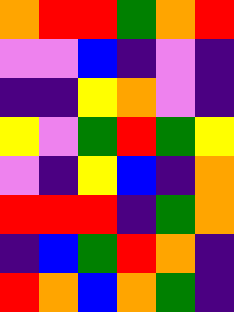[["orange", "red", "red", "green", "orange", "red"], ["violet", "violet", "blue", "indigo", "violet", "indigo"], ["indigo", "indigo", "yellow", "orange", "violet", "indigo"], ["yellow", "violet", "green", "red", "green", "yellow"], ["violet", "indigo", "yellow", "blue", "indigo", "orange"], ["red", "red", "red", "indigo", "green", "orange"], ["indigo", "blue", "green", "red", "orange", "indigo"], ["red", "orange", "blue", "orange", "green", "indigo"]]